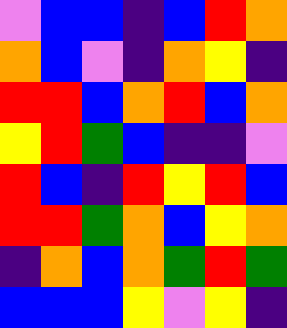[["violet", "blue", "blue", "indigo", "blue", "red", "orange"], ["orange", "blue", "violet", "indigo", "orange", "yellow", "indigo"], ["red", "red", "blue", "orange", "red", "blue", "orange"], ["yellow", "red", "green", "blue", "indigo", "indigo", "violet"], ["red", "blue", "indigo", "red", "yellow", "red", "blue"], ["red", "red", "green", "orange", "blue", "yellow", "orange"], ["indigo", "orange", "blue", "orange", "green", "red", "green"], ["blue", "blue", "blue", "yellow", "violet", "yellow", "indigo"]]